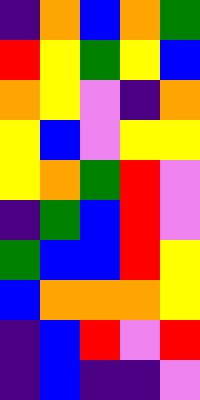[["indigo", "orange", "blue", "orange", "green"], ["red", "yellow", "green", "yellow", "blue"], ["orange", "yellow", "violet", "indigo", "orange"], ["yellow", "blue", "violet", "yellow", "yellow"], ["yellow", "orange", "green", "red", "violet"], ["indigo", "green", "blue", "red", "violet"], ["green", "blue", "blue", "red", "yellow"], ["blue", "orange", "orange", "orange", "yellow"], ["indigo", "blue", "red", "violet", "red"], ["indigo", "blue", "indigo", "indigo", "violet"]]